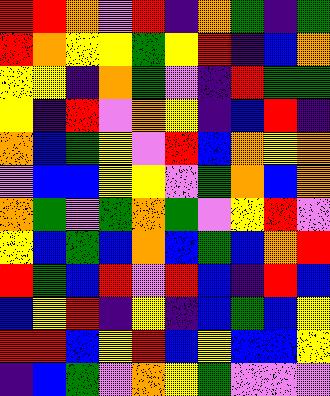[["red", "red", "orange", "violet", "red", "indigo", "orange", "green", "indigo", "green"], ["red", "orange", "yellow", "yellow", "green", "yellow", "red", "indigo", "blue", "orange"], ["yellow", "yellow", "indigo", "orange", "green", "violet", "indigo", "red", "green", "green"], ["yellow", "indigo", "red", "violet", "orange", "yellow", "indigo", "blue", "red", "indigo"], ["orange", "blue", "green", "yellow", "violet", "red", "blue", "orange", "yellow", "orange"], ["violet", "blue", "blue", "yellow", "yellow", "violet", "green", "orange", "blue", "orange"], ["orange", "green", "violet", "green", "orange", "green", "violet", "yellow", "red", "violet"], ["yellow", "blue", "green", "blue", "orange", "blue", "green", "blue", "orange", "red"], ["red", "green", "blue", "red", "violet", "red", "blue", "indigo", "red", "blue"], ["blue", "yellow", "red", "indigo", "yellow", "indigo", "blue", "green", "blue", "yellow"], ["red", "red", "blue", "yellow", "red", "blue", "yellow", "blue", "blue", "yellow"], ["indigo", "blue", "green", "violet", "orange", "yellow", "green", "violet", "violet", "violet"]]